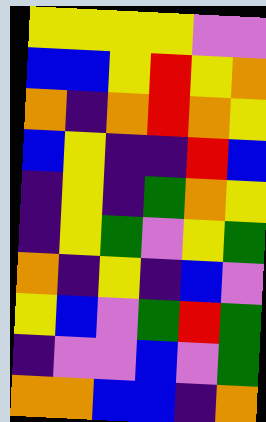[["yellow", "yellow", "yellow", "yellow", "violet", "violet"], ["blue", "blue", "yellow", "red", "yellow", "orange"], ["orange", "indigo", "orange", "red", "orange", "yellow"], ["blue", "yellow", "indigo", "indigo", "red", "blue"], ["indigo", "yellow", "indigo", "green", "orange", "yellow"], ["indigo", "yellow", "green", "violet", "yellow", "green"], ["orange", "indigo", "yellow", "indigo", "blue", "violet"], ["yellow", "blue", "violet", "green", "red", "green"], ["indigo", "violet", "violet", "blue", "violet", "green"], ["orange", "orange", "blue", "blue", "indigo", "orange"]]